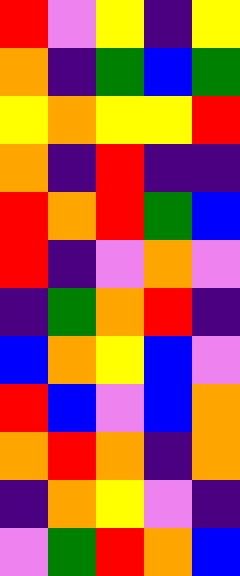[["red", "violet", "yellow", "indigo", "yellow"], ["orange", "indigo", "green", "blue", "green"], ["yellow", "orange", "yellow", "yellow", "red"], ["orange", "indigo", "red", "indigo", "indigo"], ["red", "orange", "red", "green", "blue"], ["red", "indigo", "violet", "orange", "violet"], ["indigo", "green", "orange", "red", "indigo"], ["blue", "orange", "yellow", "blue", "violet"], ["red", "blue", "violet", "blue", "orange"], ["orange", "red", "orange", "indigo", "orange"], ["indigo", "orange", "yellow", "violet", "indigo"], ["violet", "green", "red", "orange", "blue"]]